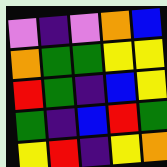[["violet", "indigo", "violet", "orange", "blue"], ["orange", "green", "green", "yellow", "yellow"], ["red", "green", "indigo", "blue", "yellow"], ["green", "indigo", "blue", "red", "green"], ["yellow", "red", "indigo", "yellow", "orange"]]